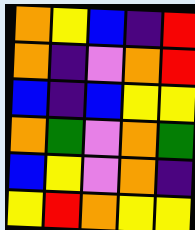[["orange", "yellow", "blue", "indigo", "red"], ["orange", "indigo", "violet", "orange", "red"], ["blue", "indigo", "blue", "yellow", "yellow"], ["orange", "green", "violet", "orange", "green"], ["blue", "yellow", "violet", "orange", "indigo"], ["yellow", "red", "orange", "yellow", "yellow"]]